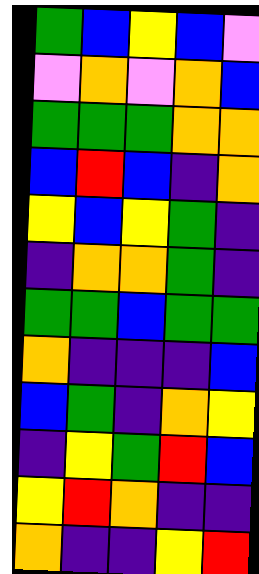[["green", "blue", "yellow", "blue", "violet"], ["violet", "orange", "violet", "orange", "blue"], ["green", "green", "green", "orange", "orange"], ["blue", "red", "blue", "indigo", "orange"], ["yellow", "blue", "yellow", "green", "indigo"], ["indigo", "orange", "orange", "green", "indigo"], ["green", "green", "blue", "green", "green"], ["orange", "indigo", "indigo", "indigo", "blue"], ["blue", "green", "indigo", "orange", "yellow"], ["indigo", "yellow", "green", "red", "blue"], ["yellow", "red", "orange", "indigo", "indigo"], ["orange", "indigo", "indigo", "yellow", "red"]]